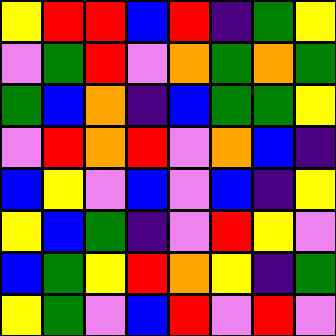[["yellow", "red", "red", "blue", "red", "indigo", "green", "yellow"], ["violet", "green", "red", "violet", "orange", "green", "orange", "green"], ["green", "blue", "orange", "indigo", "blue", "green", "green", "yellow"], ["violet", "red", "orange", "red", "violet", "orange", "blue", "indigo"], ["blue", "yellow", "violet", "blue", "violet", "blue", "indigo", "yellow"], ["yellow", "blue", "green", "indigo", "violet", "red", "yellow", "violet"], ["blue", "green", "yellow", "red", "orange", "yellow", "indigo", "green"], ["yellow", "green", "violet", "blue", "red", "violet", "red", "violet"]]